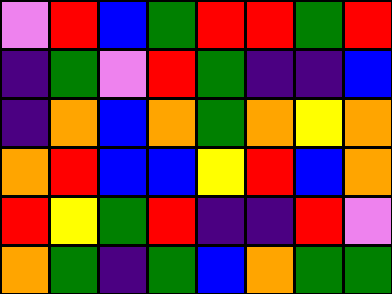[["violet", "red", "blue", "green", "red", "red", "green", "red"], ["indigo", "green", "violet", "red", "green", "indigo", "indigo", "blue"], ["indigo", "orange", "blue", "orange", "green", "orange", "yellow", "orange"], ["orange", "red", "blue", "blue", "yellow", "red", "blue", "orange"], ["red", "yellow", "green", "red", "indigo", "indigo", "red", "violet"], ["orange", "green", "indigo", "green", "blue", "orange", "green", "green"]]